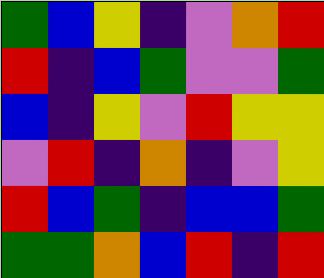[["green", "blue", "yellow", "indigo", "violet", "orange", "red"], ["red", "indigo", "blue", "green", "violet", "violet", "green"], ["blue", "indigo", "yellow", "violet", "red", "yellow", "yellow"], ["violet", "red", "indigo", "orange", "indigo", "violet", "yellow"], ["red", "blue", "green", "indigo", "blue", "blue", "green"], ["green", "green", "orange", "blue", "red", "indigo", "red"]]